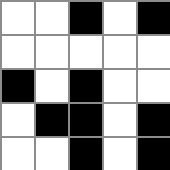[["white", "white", "black", "white", "black"], ["white", "white", "white", "white", "white"], ["black", "white", "black", "white", "white"], ["white", "black", "black", "white", "black"], ["white", "white", "black", "white", "black"]]